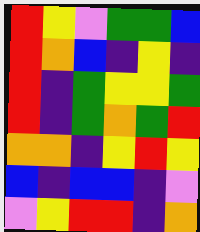[["red", "yellow", "violet", "green", "green", "blue"], ["red", "orange", "blue", "indigo", "yellow", "indigo"], ["red", "indigo", "green", "yellow", "yellow", "green"], ["red", "indigo", "green", "orange", "green", "red"], ["orange", "orange", "indigo", "yellow", "red", "yellow"], ["blue", "indigo", "blue", "blue", "indigo", "violet"], ["violet", "yellow", "red", "red", "indigo", "orange"]]